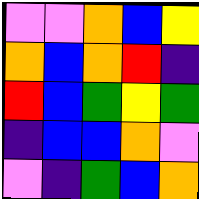[["violet", "violet", "orange", "blue", "yellow"], ["orange", "blue", "orange", "red", "indigo"], ["red", "blue", "green", "yellow", "green"], ["indigo", "blue", "blue", "orange", "violet"], ["violet", "indigo", "green", "blue", "orange"]]